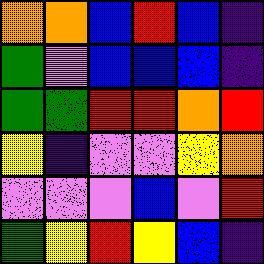[["orange", "orange", "blue", "red", "blue", "indigo"], ["green", "violet", "blue", "blue", "blue", "indigo"], ["green", "green", "red", "red", "orange", "red"], ["yellow", "indigo", "violet", "violet", "yellow", "orange"], ["violet", "violet", "violet", "blue", "violet", "red"], ["green", "yellow", "red", "yellow", "blue", "indigo"]]